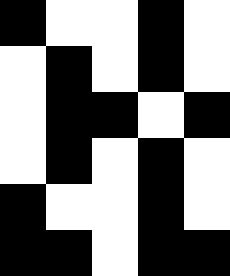[["black", "white", "white", "black", "white"], ["white", "black", "white", "black", "white"], ["white", "black", "black", "white", "black"], ["white", "black", "white", "black", "white"], ["black", "white", "white", "black", "white"], ["black", "black", "white", "black", "black"]]